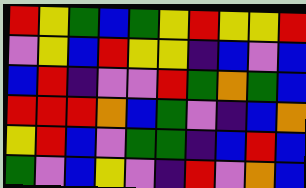[["red", "yellow", "green", "blue", "green", "yellow", "red", "yellow", "yellow", "red"], ["violet", "yellow", "blue", "red", "yellow", "yellow", "indigo", "blue", "violet", "blue"], ["blue", "red", "indigo", "violet", "violet", "red", "green", "orange", "green", "blue"], ["red", "red", "red", "orange", "blue", "green", "violet", "indigo", "blue", "orange"], ["yellow", "red", "blue", "violet", "green", "green", "indigo", "blue", "red", "blue"], ["green", "violet", "blue", "yellow", "violet", "indigo", "red", "violet", "orange", "blue"]]